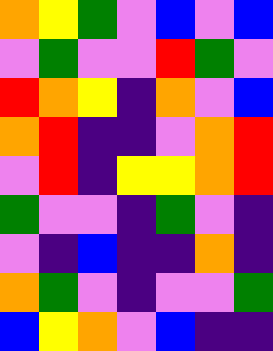[["orange", "yellow", "green", "violet", "blue", "violet", "blue"], ["violet", "green", "violet", "violet", "red", "green", "violet"], ["red", "orange", "yellow", "indigo", "orange", "violet", "blue"], ["orange", "red", "indigo", "indigo", "violet", "orange", "red"], ["violet", "red", "indigo", "yellow", "yellow", "orange", "red"], ["green", "violet", "violet", "indigo", "green", "violet", "indigo"], ["violet", "indigo", "blue", "indigo", "indigo", "orange", "indigo"], ["orange", "green", "violet", "indigo", "violet", "violet", "green"], ["blue", "yellow", "orange", "violet", "blue", "indigo", "indigo"]]